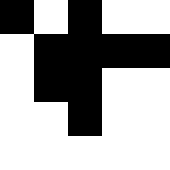[["black", "white", "black", "white", "white"], ["white", "black", "black", "black", "black"], ["white", "black", "black", "white", "white"], ["white", "white", "black", "white", "white"], ["white", "white", "white", "white", "white"]]